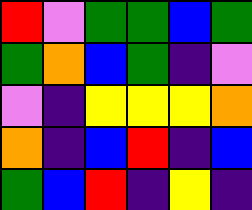[["red", "violet", "green", "green", "blue", "green"], ["green", "orange", "blue", "green", "indigo", "violet"], ["violet", "indigo", "yellow", "yellow", "yellow", "orange"], ["orange", "indigo", "blue", "red", "indigo", "blue"], ["green", "blue", "red", "indigo", "yellow", "indigo"]]